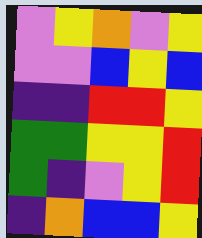[["violet", "yellow", "orange", "violet", "yellow"], ["violet", "violet", "blue", "yellow", "blue"], ["indigo", "indigo", "red", "red", "yellow"], ["green", "green", "yellow", "yellow", "red"], ["green", "indigo", "violet", "yellow", "red"], ["indigo", "orange", "blue", "blue", "yellow"]]